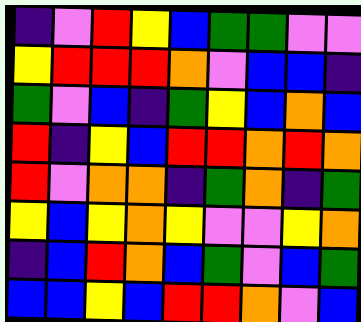[["indigo", "violet", "red", "yellow", "blue", "green", "green", "violet", "violet"], ["yellow", "red", "red", "red", "orange", "violet", "blue", "blue", "indigo"], ["green", "violet", "blue", "indigo", "green", "yellow", "blue", "orange", "blue"], ["red", "indigo", "yellow", "blue", "red", "red", "orange", "red", "orange"], ["red", "violet", "orange", "orange", "indigo", "green", "orange", "indigo", "green"], ["yellow", "blue", "yellow", "orange", "yellow", "violet", "violet", "yellow", "orange"], ["indigo", "blue", "red", "orange", "blue", "green", "violet", "blue", "green"], ["blue", "blue", "yellow", "blue", "red", "red", "orange", "violet", "blue"]]